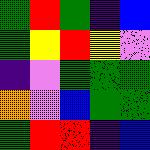[["green", "red", "green", "indigo", "blue"], ["green", "yellow", "red", "yellow", "violet"], ["indigo", "violet", "green", "green", "green"], ["orange", "violet", "blue", "green", "green"], ["green", "red", "red", "indigo", "blue"]]